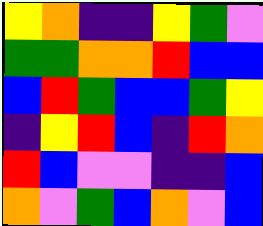[["yellow", "orange", "indigo", "indigo", "yellow", "green", "violet"], ["green", "green", "orange", "orange", "red", "blue", "blue"], ["blue", "red", "green", "blue", "blue", "green", "yellow"], ["indigo", "yellow", "red", "blue", "indigo", "red", "orange"], ["red", "blue", "violet", "violet", "indigo", "indigo", "blue"], ["orange", "violet", "green", "blue", "orange", "violet", "blue"]]